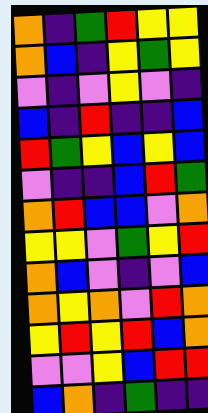[["orange", "indigo", "green", "red", "yellow", "yellow"], ["orange", "blue", "indigo", "yellow", "green", "yellow"], ["violet", "indigo", "violet", "yellow", "violet", "indigo"], ["blue", "indigo", "red", "indigo", "indigo", "blue"], ["red", "green", "yellow", "blue", "yellow", "blue"], ["violet", "indigo", "indigo", "blue", "red", "green"], ["orange", "red", "blue", "blue", "violet", "orange"], ["yellow", "yellow", "violet", "green", "yellow", "red"], ["orange", "blue", "violet", "indigo", "violet", "blue"], ["orange", "yellow", "orange", "violet", "red", "orange"], ["yellow", "red", "yellow", "red", "blue", "orange"], ["violet", "violet", "yellow", "blue", "red", "red"], ["blue", "orange", "indigo", "green", "indigo", "indigo"]]